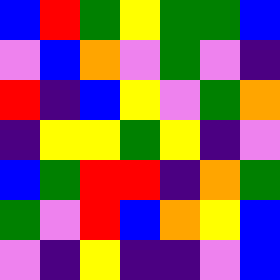[["blue", "red", "green", "yellow", "green", "green", "blue"], ["violet", "blue", "orange", "violet", "green", "violet", "indigo"], ["red", "indigo", "blue", "yellow", "violet", "green", "orange"], ["indigo", "yellow", "yellow", "green", "yellow", "indigo", "violet"], ["blue", "green", "red", "red", "indigo", "orange", "green"], ["green", "violet", "red", "blue", "orange", "yellow", "blue"], ["violet", "indigo", "yellow", "indigo", "indigo", "violet", "blue"]]